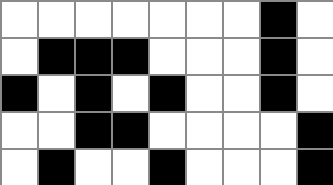[["white", "white", "white", "white", "white", "white", "white", "black", "white"], ["white", "black", "black", "black", "white", "white", "white", "black", "white"], ["black", "white", "black", "white", "black", "white", "white", "black", "white"], ["white", "white", "black", "black", "white", "white", "white", "white", "black"], ["white", "black", "white", "white", "black", "white", "white", "white", "black"]]